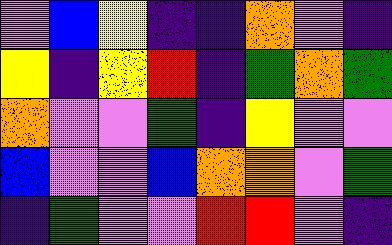[["violet", "blue", "yellow", "indigo", "indigo", "orange", "violet", "indigo"], ["yellow", "indigo", "yellow", "red", "indigo", "green", "orange", "green"], ["orange", "violet", "violet", "green", "indigo", "yellow", "violet", "violet"], ["blue", "violet", "violet", "blue", "orange", "orange", "violet", "green"], ["indigo", "green", "violet", "violet", "red", "red", "violet", "indigo"]]